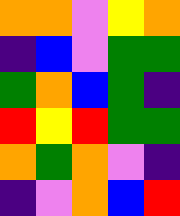[["orange", "orange", "violet", "yellow", "orange"], ["indigo", "blue", "violet", "green", "green"], ["green", "orange", "blue", "green", "indigo"], ["red", "yellow", "red", "green", "green"], ["orange", "green", "orange", "violet", "indigo"], ["indigo", "violet", "orange", "blue", "red"]]